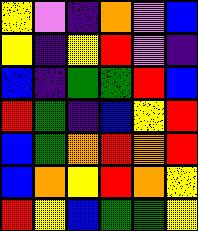[["yellow", "violet", "indigo", "orange", "violet", "blue"], ["yellow", "indigo", "yellow", "red", "violet", "indigo"], ["blue", "indigo", "green", "green", "red", "blue"], ["red", "green", "indigo", "blue", "yellow", "red"], ["blue", "green", "orange", "red", "orange", "red"], ["blue", "orange", "yellow", "red", "orange", "yellow"], ["red", "yellow", "blue", "green", "green", "yellow"]]